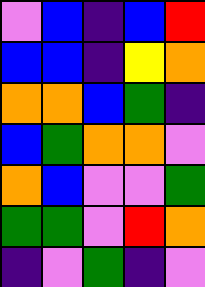[["violet", "blue", "indigo", "blue", "red"], ["blue", "blue", "indigo", "yellow", "orange"], ["orange", "orange", "blue", "green", "indigo"], ["blue", "green", "orange", "orange", "violet"], ["orange", "blue", "violet", "violet", "green"], ["green", "green", "violet", "red", "orange"], ["indigo", "violet", "green", "indigo", "violet"]]